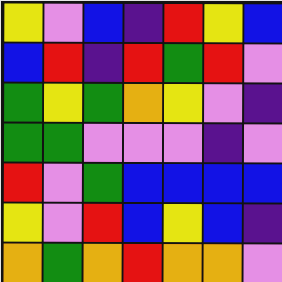[["yellow", "violet", "blue", "indigo", "red", "yellow", "blue"], ["blue", "red", "indigo", "red", "green", "red", "violet"], ["green", "yellow", "green", "orange", "yellow", "violet", "indigo"], ["green", "green", "violet", "violet", "violet", "indigo", "violet"], ["red", "violet", "green", "blue", "blue", "blue", "blue"], ["yellow", "violet", "red", "blue", "yellow", "blue", "indigo"], ["orange", "green", "orange", "red", "orange", "orange", "violet"]]